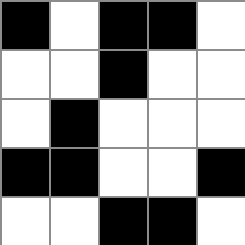[["black", "white", "black", "black", "white"], ["white", "white", "black", "white", "white"], ["white", "black", "white", "white", "white"], ["black", "black", "white", "white", "black"], ["white", "white", "black", "black", "white"]]